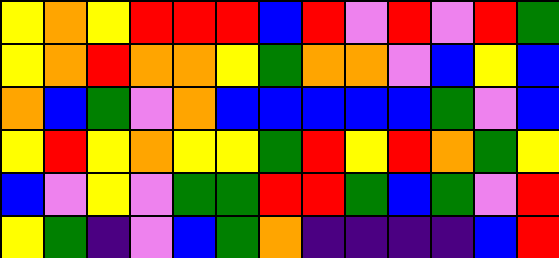[["yellow", "orange", "yellow", "red", "red", "red", "blue", "red", "violet", "red", "violet", "red", "green"], ["yellow", "orange", "red", "orange", "orange", "yellow", "green", "orange", "orange", "violet", "blue", "yellow", "blue"], ["orange", "blue", "green", "violet", "orange", "blue", "blue", "blue", "blue", "blue", "green", "violet", "blue"], ["yellow", "red", "yellow", "orange", "yellow", "yellow", "green", "red", "yellow", "red", "orange", "green", "yellow"], ["blue", "violet", "yellow", "violet", "green", "green", "red", "red", "green", "blue", "green", "violet", "red"], ["yellow", "green", "indigo", "violet", "blue", "green", "orange", "indigo", "indigo", "indigo", "indigo", "blue", "red"]]